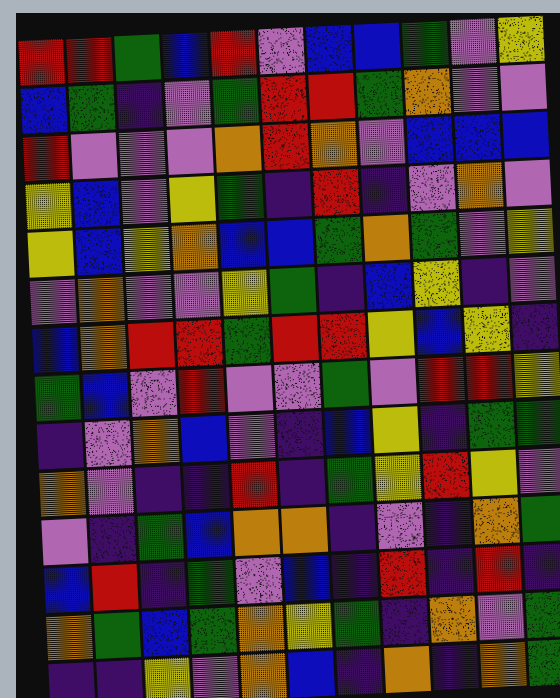[["red", "red", "green", "blue", "red", "violet", "blue", "blue", "green", "violet", "yellow"], ["blue", "green", "indigo", "violet", "green", "red", "red", "green", "orange", "violet", "violet"], ["red", "violet", "violet", "violet", "orange", "red", "orange", "violet", "blue", "blue", "blue"], ["yellow", "blue", "violet", "yellow", "green", "indigo", "red", "indigo", "violet", "orange", "violet"], ["yellow", "blue", "yellow", "orange", "blue", "blue", "green", "orange", "green", "violet", "yellow"], ["violet", "orange", "violet", "violet", "yellow", "green", "indigo", "blue", "yellow", "indigo", "violet"], ["blue", "orange", "red", "red", "green", "red", "red", "yellow", "blue", "yellow", "indigo"], ["green", "blue", "violet", "red", "violet", "violet", "green", "violet", "red", "red", "yellow"], ["indigo", "violet", "orange", "blue", "violet", "indigo", "blue", "yellow", "indigo", "green", "green"], ["orange", "violet", "indigo", "indigo", "red", "indigo", "green", "yellow", "red", "yellow", "violet"], ["violet", "indigo", "green", "blue", "orange", "orange", "indigo", "violet", "indigo", "orange", "green"], ["blue", "red", "indigo", "green", "violet", "blue", "indigo", "red", "indigo", "red", "indigo"], ["orange", "green", "blue", "green", "orange", "yellow", "green", "indigo", "orange", "violet", "green"], ["indigo", "indigo", "yellow", "violet", "orange", "blue", "indigo", "orange", "indigo", "orange", "green"]]